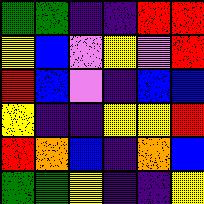[["green", "green", "indigo", "indigo", "red", "red"], ["yellow", "blue", "violet", "yellow", "violet", "red"], ["red", "blue", "violet", "indigo", "blue", "blue"], ["yellow", "indigo", "indigo", "yellow", "yellow", "red"], ["red", "orange", "blue", "indigo", "orange", "blue"], ["green", "green", "yellow", "indigo", "indigo", "yellow"]]